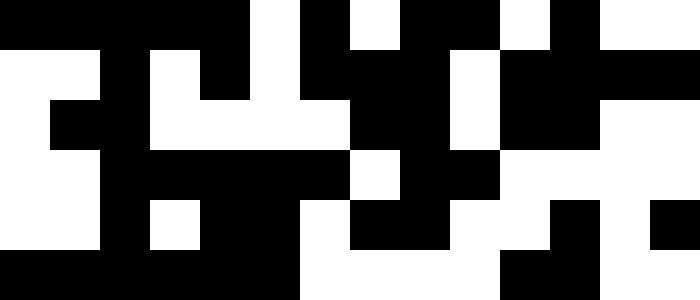[["black", "black", "black", "black", "black", "white", "black", "white", "black", "black", "white", "black", "white", "white"], ["white", "white", "black", "white", "black", "white", "black", "black", "black", "white", "black", "black", "black", "black"], ["white", "black", "black", "white", "white", "white", "white", "black", "black", "white", "black", "black", "white", "white"], ["white", "white", "black", "black", "black", "black", "black", "white", "black", "black", "white", "white", "white", "white"], ["white", "white", "black", "white", "black", "black", "white", "black", "black", "white", "white", "black", "white", "black"], ["black", "black", "black", "black", "black", "black", "white", "white", "white", "white", "black", "black", "white", "white"]]